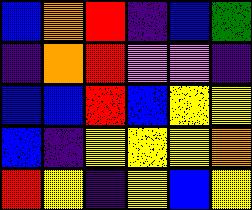[["blue", "orange", "red", "indigo", "blue", "green"], ["indigo", "orange", "red", "violet", "violet", "indigo"], ["blue", "blue", "red", "blue", "yellow", "yellow"], ["blue", "indigo", "yellow", "yellow", "yellow", "orange"], ["red", "yellow", "indigo", "yellow", "blue", "yellow"]]